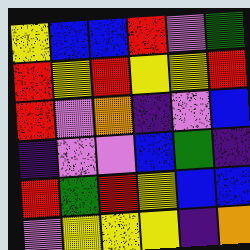[["yellow", "blue", "blue", "red", "violet", "green"], ["red", "yellow", "red", "yellow", "yellow", "red"], ["red", "violet", "orange", "indigo", "violet", "blue"], ["indigo", "violet", "violet", "blue", "green", "indigo"], ["red", "green", "red", "yellow", "blue", "blue"], ["violet", "yellow", "yellow", "yellow", "indigo", "orange"]]